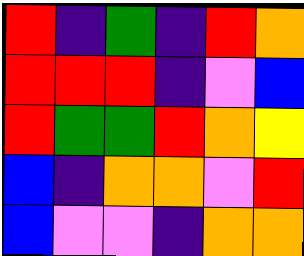[["red", "indigo", "green", "indigo", "red", "orange"], ["red", "red", "red", "indigo", "violet", "blue"], ["red", "green", "green", "red", "orange", "yellow"], ["blue", "indigo", "orange", "orange", "violet", "red"], ["blue", "violet", "violet", "indigo", "orange", "orange"]]